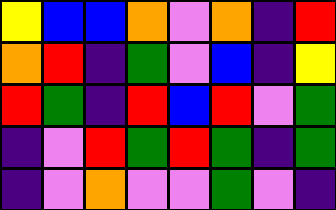[["yellow", "blue", "blue", "orange", "violet", "orange", "indigo", "red"], ["orange", "red", "indigo", "green", "violet", "blue", "indigo", "yellow"], ["red", "green", "indigo", "red", "blue", "red", "violet", "green"], ["indigo", "violet", "red", "green", "red", "green", "indigo", "green"], ["indigo", "violet", "orange", "violet", "violet", "green", "violet", "indigo"]]